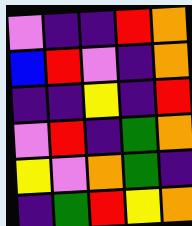[["violet", "indigo", "indigo", "red", "orange"], ["blue", "red", "violet", "indigo", "orange"], ["indigo", "indigo", "yellow", "indigo", "red"], ["violet", "red", "indigo", "green", "orange"], ["yellow", "violet", "orange", "green", "indigo"], ["indigo", "green", "red", "yellow", "orange"]]